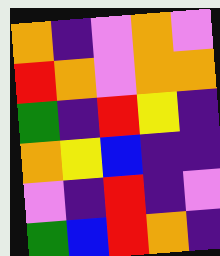[["orange", "indigo", "violet", "orange", "violet"], ["red", "orange", "violet", "orange", "orange"], ["green", "indigo", "red", "yellow", "indigo"], ["orange", "yellow", "blue", "indigo", "indigo"], ["violet", "indigo", "red", "indigo", "violet"], ["green", "blue", "red", "orange", "indigo"]]